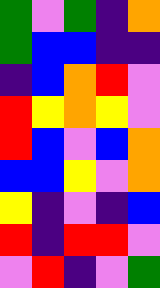[["green", "violet", "green", "indigo", "orange"], ["green", "blue", "blue", "indigo", "indigo"], ["indigo", "blue", "orange", "red", "violet"], ["red", "yellow", "orange", "yellow", "violet"], ["red", "blue", "violet", "blue", "orange"], ["blue", "blue", "yellow", "violet", "orange"], ["yellow", "indigo", "violet", "indigo", "blue"], ["red", "indigo", "red", "red", "violet"], ["violet", "red", "indigo", "violet", "green"]]